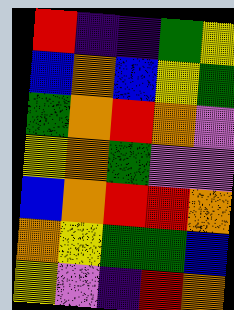[["red", "indigo", "indigo", "green", "yellow"], ["blue", "orange", "blue", "yellow", "green"], ["green", "orange", "red", "orange", "violet"], ["yellow", "orange", "green", "violet", "violet"], ["blue", "orange", "red", "red", "orange"], ["orange", "yellow", "green", "green", "blue"], ["yellow", "violet", "indigo", "red", "orange"]]